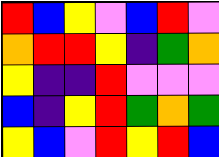[["red", "blue", "yellow", "violet", "blue", "red", "violet"], ["orange", "red", "red", "yellow", "indigo", "green", "orange"], ["yellow", "indigo", "indigo", "red", "violet", "violet", "violet"], ["blue", "indigo", "yellow", "red", "green", "orange", "green"], ["yellow", "blue", "violet", "red", "yellow", "red", "blue"]]